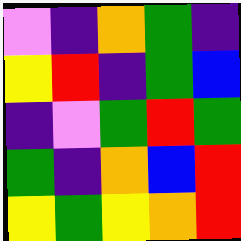[["violet", "indigo", "orange", "green", "indigo"], ["yellow", "red", "indigo", "green", "blue"], ["indigo", "violet", "green", "red", "green"], ["green", "indigo", "orange", "blue", "red"], ["yellow", "green", "yellow", "orange", "red"]]